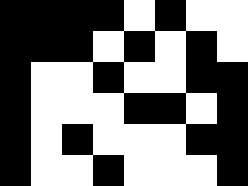[["black", "black", "black", "black", "white", "black", "white", "white"], ["black", "black", "black", "white", "black", "white", "black", "white"], ["black", "white", "white", "black", "white", "white", "black", "black"], ["black", "white", "white", "white", "black", "black", "white", "black"], ["black", "white", "black", "white", "white", "white", "black", "black"], ["black", "white", "white", "black", "white", "white", "white", "black"]]